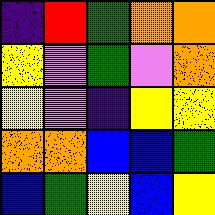[["indigo", "red", "green", "orange", "orange"], ["yellow", "violet", "green", "violet", "orange"], ["yellow", "violet", "indigo", "yellow", "yellow"], ["orange", "orange", "blue", "blue", "green"], ["blue", "green", "yellow", "blue", "yellow"]]